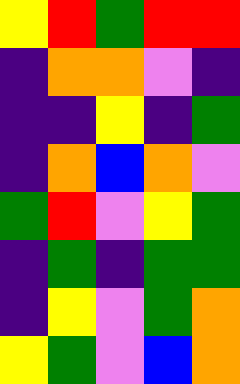[["yellow", "red", "green", "red", "red"], ["indigo", "orange", "orange", "violet", "indigo"], ["indigo", "indigo", "yellow", "indigo", "green"], ["indigo", "orange", "blue", "orange", "violet"], ["green", "red", "violet", "yellow", "green"], ["indigo", "green", "indigo", "green", "green"], ["indigo", "yellow", "violet", "green", "orange"], ["yellow", "green", "violet", "blue", "orange"]]